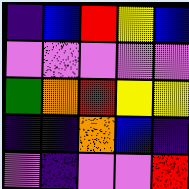[["indigo", "blue", "red", "yellow", "blue"], ["violet", "violet", "violet", "violet", "violet"], ["green", "orange", "red", "yellow", "yellow"], ["indigo", "indigo", "orange", "blue", "indigo"], ["violet", "indigo", "violet", "violet", "red"]]